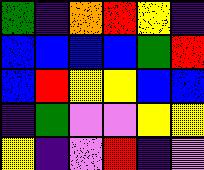[["green", "indigo", "orange", "red", "yellow", "indigo"], ["blue", "blue", "blue", "blue", "green", "red"], ["blue", "red", "yellow", "yellow", "blue", "blue"], ["indigo", "green", "violet", "violet", "yellow", "yellow"], ["yellow", "indigo", "violet", "red", "indigo", "violet"]]